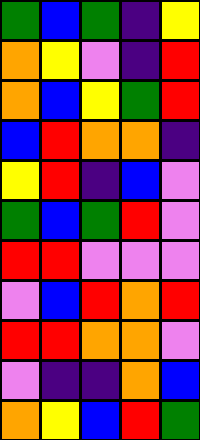[["green", "blue", "green", "indigo", "yellow"], ["orange", "yellow", "violet", "indigo", "red"], ["orange", "blue", "yellow", "green", "red"], ["blue", "red", "orange", "orange", "indigo"], ["yellow", "red", "indigo", "blue", "violet"], ["green", "blue", "green", "red", "violet"], ["red", "red", "violet", "violet", "violet"], ["violet", "blue", "red", "orange", "red"], ["red", "red", "orange", "orange", "violet"], ["violet", "indigo", "indigo", "orange", "blue"], ["orange", "yellow", "blue", "red", "green"]]